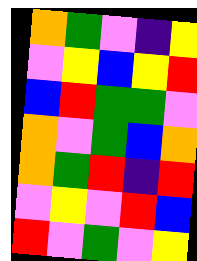[["orange", "green", "violet", "indigo", "yellow"], ["violet", "yellow", "blue", "yellow", "red"], ["blue", "red", "green", "green", "violet"], ["orange", "violet", "green", "blue", "orange"], ["orange", "green", "red", "indigo", "red"], ["violet", "yellow", "violet", "red", "blue"], ["red", "violet", "green", "violet", "yellow"]]